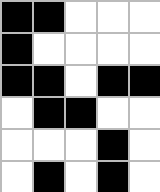[["black", "black", "white", "white", "white"], ["black", "white", "white", "white", "white"], ["black", "black", "white", "black", "black"], ["white", "black", "black", "white", "white"], ["white", "white", "white", "black", "white"], ["white", "black", "white", "black", "white"]]